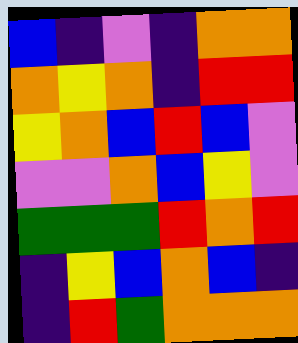[["blue", "indigo", "violet", "indigo", "orange", "orange"], ["orange", "yellow", "orange", "indigo", "red", "red"], ["yellow", "orange", "blue", "red", "blue", "violet"], ["violet", "violet", "orange", "blue", "yellow", "violet"], ["green", "green", "green", "red", "orange", "red"], ["indigo", "yellow", "blue", "orange", "blue", "indigo"], ["indigo", "red", "green", "orange", "orange", "orange"]]